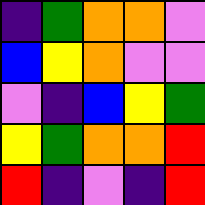[["indigo", "green", "orange", "orange", "violet"], ["blue", "yellow", "orange", "violet", "violet"], ["violet", "indigo", "blue", "yellow", "green"], ["yellow", "green", "orange", "orange", "red"], ["red", "indigo", "violet", "indigo", "red"]]